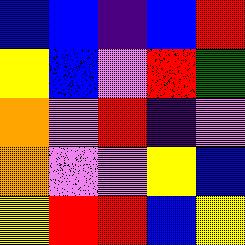[["blue", "blue", "indigo", "blue", "red"], ["yellow", "blue", "violet", "red", "green"], ["orange", "violet", "red", "indigo", "violet"], ["orange", "violet", "violet", "yellow", "blue"], ["yellow", "red", "red", "blue", "yellow"]]